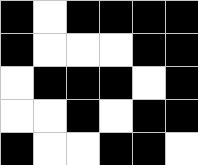[["black", "white", "black", "black", "black", "black"], ["black", "white", "white", "white", "black", "black"], ["white", "black", "black", "black", "white", "black"], ["white", "white", "black", "white", "black", "black"], ["black", "white", "white", "black", "black", "white"]]